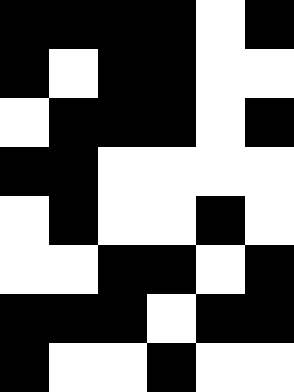[["black", "black", "black", "black", "white", "black"], ["black", "white", "black", "black", "white", "white"], ["white", "black", "black", "black", "white", "black"], ["black", "black", "white", "white", "white", "white"], ["white", "black", "white", "white", "black", "white"], ["white", "white", "black", "black", "white", "black"], ["black", "black", "black", "white", "black", "black"], ["black", "white", "white", "black", "white", "white"]]